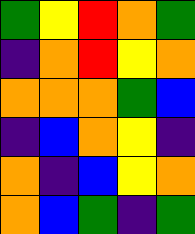[["green", "yellow", "red", "orange", "green"], ["indigo", "orange", "red", "yellow", "orange"], ["orange", "orange", "orange", "green", "blue"], ["indigo", "blue", "orange", "yellow", "indigo"], ["orange", "indigo", "blue", "yellow", "orange"], ["orange", "blue", "green", "indigo", "green"]]